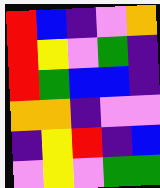[["red", "blue", "indigo", "violet", "orange"], ["red", "yellow", "violet", "green", "indigo"], ["red", "green", "blue", "blue", "indigo"], ["orange", "orange", "indigo", "violet", "violet"], ["indigo", "yellow", "red", "indigo", "blue"], ["violet", "yellow", "violet", "green", "green"]]